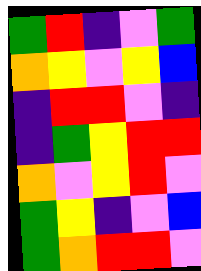[["green", "red", "indigo", "violet", "green"], ["orange", "yellow", "violet", "yellow", "blue"], ["indigo", "red", "red", "violet", "indigo"], ["indigo", "green", "yellow", "red", "red"], ["orange", "violet", "yellow", "red", "violet"], ["green", "yellow", "indigo", "violet", "blue"], ["green", "orange", "red", "red", "violet"]]